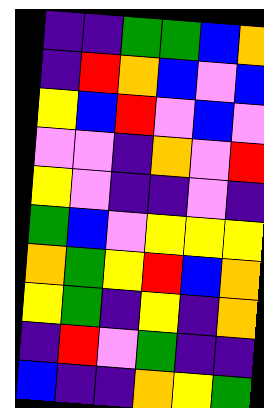[["indigo", "indigo", "green", "green", "blue", "orange"], ["indigo", "red", "orange", "blue", "violet", "blue"], ["yellow", "blue", "red", "violet", "blue", "violet"], ["violet", "violet", "indigo", "orange", "violet", "red"], ["yellow", "violet", "indigo", "indigo", "violet", "indigo"], ["green", "blue", "violet", "yellow", "yellow", "yellow"], ["orange", "green", "yellow", "red", "blue", "orange"], ["yellow", "green", "indigo", "yellow", "indigo", "orange"], ["indigo", "red", "violet", "green", "indigo", "indigo"], ["blue", "indigo", "indigo", "orange", "yellow", "green"]]